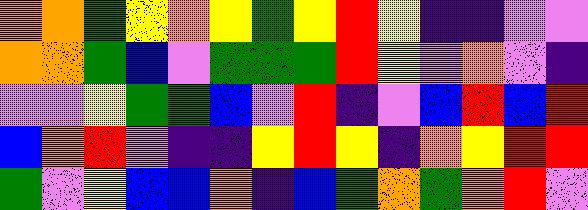[["orange", "orange", "green", "yellow", "orange", "yellow", "green", "yellow", "red", "yellow", "indigo", "indigo", "violet", "violet"], ["orange", "orange", "green", "blue", "violet", "green", "green", "green", "red", "yellow", "violet", "orange", "violet", "indigo"], ["violet", "violet", "yellow", "green", "green", "blue", "violet", "red", "indigo", "violet", "blue", "red", "blue", "red"], ["blue", "orange", "red", "violet", "indigo", "indigo", "yellow", "red", "yellow", "indigo", "orange", "yellow", "red", "red"], ["green", "violet", "yellow", "blue", "blue", "orange", "indigo", "blue", "green", "orange", "green", "orange", "red", "violet"]]